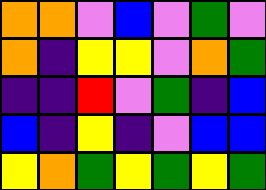[["orange", "orange", "violet", "blue", "violet", "green", "violet"], ["orange", "indigo", "yellow", "yellow", "violet", "orange", "green"], ["indigo", "indigo", "red", "violet", "green", "indigo", "blue"], ["blue", "indigo", "yellow", "indigo", "violet", "blue", "blue"], ["yellow", "orange", "green", "yellow", "green", "yellow", "green"]]